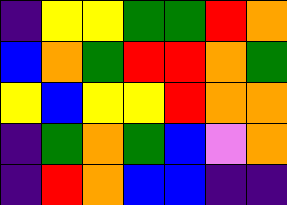[["indigo", "yellow", "yellow", "green", "green", "red", "orange"], ["blue", "orange", "green", "red", "red", "orange", "green"], ["yellow", "blue", "yellow", "yellow", "red", "orange", "orange"], ["indigo", "green", "orange", "green", "blue", "violet", "orange"], ["indigo", "red", "orange", "blue", "blue", "indigo", "indigo"]]